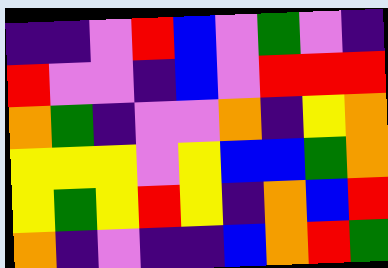[["indigo", "indigo", "violet", "red", "blue", "violet", "green", "violet", "indigo"], ["red", "violet", "violet", "indigo", "blue", "violet", "red", "red", "red"], ["orange", "green", "indigo", "violet", "violet", "orange", "indigo", "yellow", "orange"], ["yellow", "yellow", "yellow", "violet", "yellow", "blue", "blue", "green", "orange"], ["yellow", "green", "yellow", "red", "yellow", "indigo", "orange", "blue", "red"], ["orange", "indigo", "violet", "indigo", "indigo", "blue", "orange", "red", "green"]]